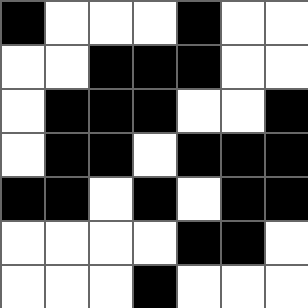[["black", "white", "white", "white", "black", "white", "white"], ["white", "white", "black", "black", "black", "white", "white"], ["white", "black", "black", "black", "white", "white", "black"], ["white", "black", "black", "white", "black", "black", "black"], ["black", "black", "white", "black", "white", "black", "black"], ["white", "white", "white", "white", "black", "black", "white"], ["white", "white", "white", "black", "white", "white", "white"]]